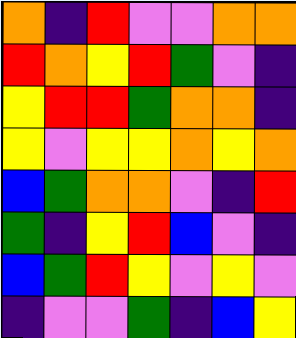[["orange", "indigo", "red", "violet", "violet", "orange", "orange"], ["red", "orange", "yellow", "red", "green", "violet", "indigo"], ["yellow", "red", "red", "green", "orange", "orange", "indigo"], ["yellow", "violet", "yellow", "yellow", "orange", "yellow", "orange"], ["blue", "green", "orange", "orange", "violet", "indigo", "red"], ["green", "indigo", "yellow", "red", "blue", "violet", "indigo"], ["blue", "green", "red", "yellow", "violet", "yellow", "violet"], ["indigo", "violet", "violet", "green", "indigo", "blue", "yellow"]]